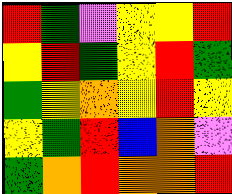[["red", "green", "violet", "yellow", "yellow", "red"], ["yellow", "red", "green", "yellow", "red", "green"], ["green", "yellow", "orange", "yellow", "red", "yellow"], ["yellow", "green", "red", "blue", "orange", "violet"], ["green", "orange", "red", "orange", "orange", "red"]]